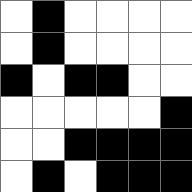[["white", "black", "white", "white", "white", "white"], ["white", "black", "white", "white", "white", "white"], ["black", "white", "black", "black", "white", "white"], ["white", "white", "white", "white", "white", "black"], ["white", "white", "black", "black", "black", "black"], ["white", "black", "white", "black", "black", "black"]]